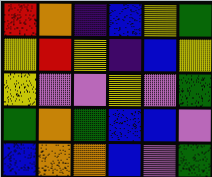[["red", "orange", "indigo", "blue", "yellow", "green"], ["yellow", "red", "yellow", "indigo", "blue", "yellow"], ["yellow", "violet", "violet", "yellow", "violet", "green"], ["green", "orange", "green", "blue", "blue", "violet"], ["blue", "orange", "orange", "blue", "violet", "green"]]